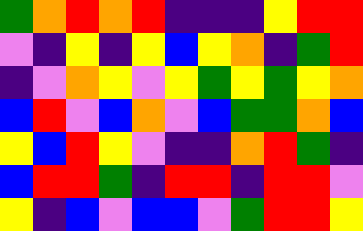[["green", "orange", "red", "orange", "red", "indigo", "indigo", "indigo", "yellow", "red", "red"], ["violet", "indigo", "yellow", "indigo", "yellow", "blue", "yellow", "orange", "indigo", "green", "red"], ["indigo", "violet", "orange", "yellow", "violet", "yellow", "green", "yellow", "green", "yellow", "orange"], ["blue", "red", "violet", "blue", "orange", "violet", "blue", "green", "green", "orange", "blue"], ["yellow", "blue", "red", "yellow", "violet", "indigo", "indigo", "orange", "red", "green", "indigo"], ["blue", "red", "red", "green", "indigo", "red", "red", "indigo", "red", "red", "violet"], ["yellow", "indigo", "blue", "violet", "blue", "blue", "violet", "green", "red", "red", "yellow"]]